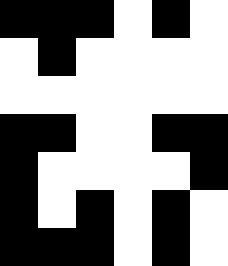[["black", "black", "black", "white", "black", "white"], ["white", "black", "white", "white", "white", "white"], ["white", "white", "white", "white", "white", "white"], ["black", "black", "white", "white", "black", "black"], ["black", "white", "white", "white", "white", "black"], ["black", "white", "black", "white", "black", "white"], ["black", "black", "black", "white", "black", "white"]]